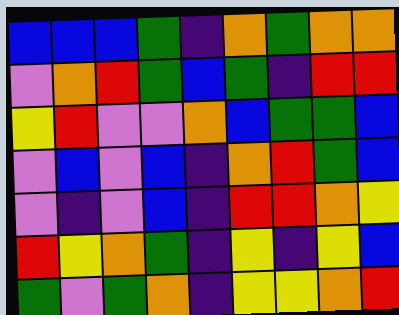[["blue", "blue", "blue", "green", "indigo", "orange", "green", "orange", "orange"], ["violet", "orange", "red", "green", "blue", "green", "indigo", "red", "red"], ["yellow", "red", "violet", "violet", "orange", "blue", "green", "green", "blue"], ["violet", "blue", "violet", "blue", "indigo", "orange", "red", "green", "blue"], ["violet", "indigo", "violet", "blue", "indigo", "red", "red", "orange", "yellow"], ["red", "yellow", "orange", "green", "indigo", "yellow", "indigo", "yellow", "blue"], ["green", "violet", "green", "orange", "indigo", "yellow", "yellow", "orange", "red"]]